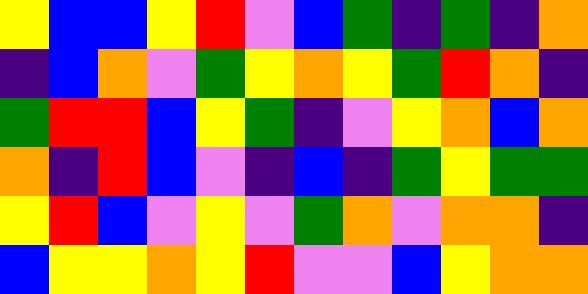[["yellow", "blue", "blue", "yellow", "red", "violet", "blue", "green", "indigo", "green", "indigo", "orange"], ["indigo", "blue", "orange", "violet", "green", "yellow", "orange", "yellow", "green", "red", "orange", "indigo"], ["green", "red", "red", "blue", "yellow", "green", "indigo", "violet", "yellow", "orange", "blue", "orange"], ["orange", "indigo", "red", "blue", "violet", "indigo", "blue", "indigo", "green", "yellow", "green", "green"], ["yellow", "red", "blue", "violet", "yellow", "violet", "green", "orange", "violet", "orange", "orange", "indigo"], ["blue", "yellow", "yellow", "orange", "yellow", "red", "violet", "violet", "blue", "yellow", "orange", "orange"]]